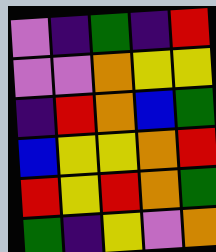[["violet", "indigo", "green", "indigo", "red"], ["violet", "violet", "orange", "yellow", "yellow"], ["indigo", "red", "orange", "blue", "green"], ["blue", "yellow", "yellow", "orange", "red"], ["red", "yellow", "red", "orange", "green"], ["green", "indigo", "yellow", "violet", "orange"]]